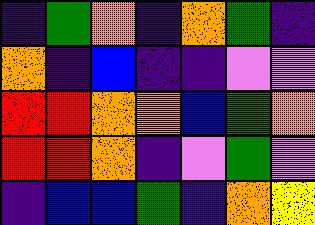[["indigo", "green", "orange", "indigo", "orange", "green", "indigo"], ["orange", "indigo", "blue", "indigo", "indigo", "violet", "violet"], ["red", "red", "orange", "orange", "blue", "green", "orange"], ["red", "red", "orange", "indigo", "violet", "green", "violet"], ["indigo", "blue", "blue", "green", "indigo", "orange", "yellow"]]